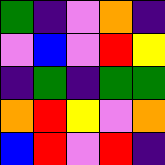[["green", "indigo", "violet", "orange", "indigo"], ["violet", "blue", "violet", "red", "yellow"], ["indigo", "green", "indigo", "green", "green"], ["orange", "red", "yellow", "violet", "orange"], ["blue", "red", "violet", "red", "indigo"]]